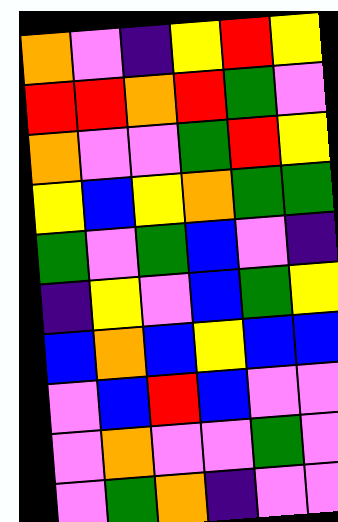[["orange", "violet", "indigo", "yellow", "red", "yellow"], ["red", "red", "orange", "red", "green", "violet"], ["orange", "violet", "violet", "green", "red", "yellow"], ["yellow", "blue", "yellow", "orange", "green", "green"], ["green", "violet", "green", "blue", "violet", "indigo"], ["indigo", "yellow", "violet", "blue", "green", "yellow"], ["blue", "orange", "blue", "yellow", "blue", "blue"], ["violet", "blue", "red", "blue", "violet", "violet"], ["violet", "orange", "violet", "violet", "green", "violet"], ["violet", "green", "orange", "indigo", "violet", "violet"]]